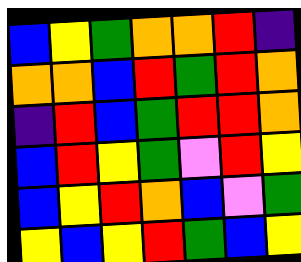[["blue", "yellow", "green", "orange", "orange", "red", "indigo"], ["orange", "orange", "blue", "red", "green", "red", "orange"], ["indigo", "red", "blue", "green", "red", "red", "orange"], ["blue", "red", "yellow", "green", "violet", "red", "yellow"], ["blue", "yellow", "red", "orange", "blue", "violet", "green"], ["yellow", "blue", "yellow", "red", "green", "blue", "yellow"]]